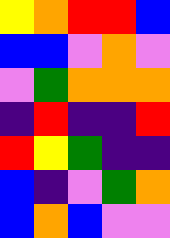[["yellow", "orange", "red", "red", "blue"], ["blue", "blue", "violet", "orange", "violet"], ["violet", "green", "orange", "orange", "orange"], ["indigo", "red", "indigo", "indigo", "red"], ["red", "yellow", "green", "indigo", "indigo"], ["blue", "indigo", "violet", "green", "orange"], ["blue", "orange", "blue", "violet", "violet"]]